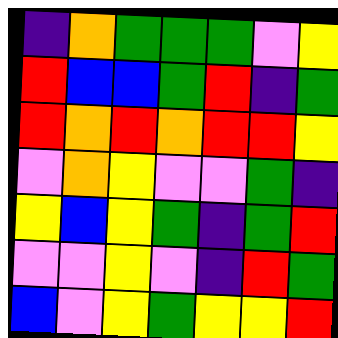[["indigo", "orange", "green", "green", "green", "violet", "yellow"], ["red", "blue", "blue", "green", "red", "indigo", "green"], ["red", "orange", "red", "orange", "red", "red", "yellow"], ["violet", "orange", "yellow", "violet", "violet", "green", "indigo"], ["yellow", "blue", "yellow", "green", "indigo", "green", "red"], ["violet", "violet", "yellow", "violet", "indigo", "red", "green"], ["blue", "violet", "yellow", "green", "yellow", "yellow", "red"]]